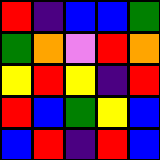[["red", "indigo", "blue", "blue", "green"], ["green", "orange", "violet", "red", "orange"], ["yellow", "red", "yellow", "indigo", "red"], ["red", "blue", "green", "yellow", "blue"], ["blue", "red", "indigo", "red", "blue"]]